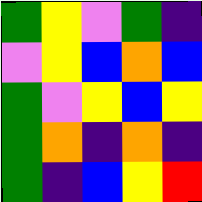[["green", "yellow", "violet", "green", "indigo"], ["violet", "yellow", "blue", "orange", "blue"], ["green", "violet", "yellow", "blue", "yellow"], ["green", "orange", "indigo", "orange", "indigo"], ["green", "indigo", "blue", "yellow", "red"]]